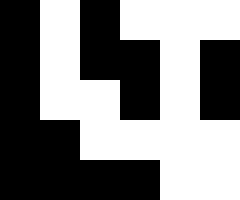[["black", "white", "black", "white", "white", "white"], ["black", "white", "black", "black", "white", "black"], ["black", "white", "white", "black", "white", "black"], ["black", "black", "white", "white", "white", "white"], ["black", "black", "black", "black", "white", "white"]]